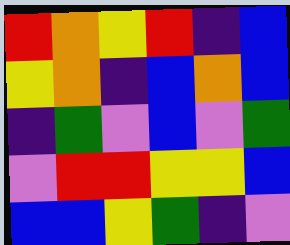[["red", "orange", "yellow", "red", "indigo", "blue"], ["yellow", "orange", "indigo", "blue", "orange", "blue"], ["indigo", "green", "violet", "blue", "violet", "green"], ["violet", "red", "red", "yellow", "yellow", "blue"], ["blue", "blue", "yellow", "green", "indigo", "violet"]]